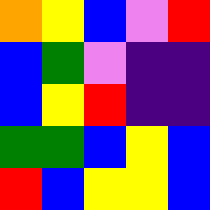[["orange", "yellow", "blue", "violet", "red"], ["blue", "green", "violet", "indigo", "indigo"], ["blue", "yellow", "red", "indigo", "indigo"], ["green", "green", "blue", "yellow", "blue"], ["red", "blue", "yellow", "yellow", "blue"]]